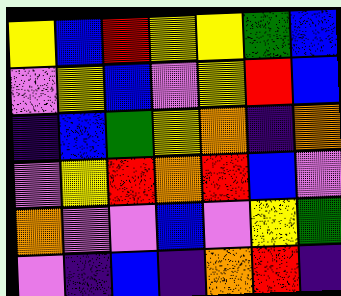[["yellow", "blue", "red", "yellow", "yellow", "green", "blue"], ["violet", "yellow", "blue", "violet", "yellow", "red", "blue"], ["indigo", "blue", "green", "yellow", "orange", "indigo", "orange"], ["violet", "yellow", "red", "orange", "red", "blue", "violet"], ["orange", "violet", "violet", "blue", "violet", "yellow", "green"], ["violet", "indigo", "blue", "indigo", "orange", "red", "indigo"]]